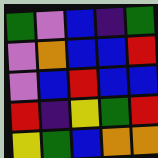[["green", "violet", "blue", "indigo", "green"], ["violet", "orange", "blue", "blue", "red"], ["violet", "blue", "red", "blue", "blue"], ["red", "indigo", "yellow", "green", "red"], ["yellow", "green", "blue", "orange", "orange"]]